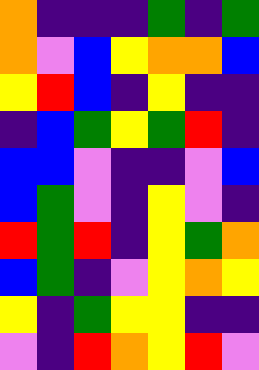[["orange", "indigo", "indigo", "indigo", "green", "indigo", "green"], ["orange", "violet", "blue", "yellow", "orange", "orange", "blue"], ["yellow", "red", "blue", "indigo", "yellow", "indigo", "indigo"], ["indigo", "blue", "green", "yellow", "green", "red", "indigo"], ["blue", "blue", "violet", "indigo", "indigo", "violet", "blue"], ["blue", "green", "violet", "indigo", "yellow", "violet", "indigo"], ["red", "green", "red", "indigo", "yellow", "green", "orange"], ["blue", "green", "indigo", "violet", "yellow", "orange", "yellow"], ["yellow", "indigo", "green", "yellow", "yellow", "indigo", "indigo"], ["violet", "indigo", "red", "orange", "yellow", "red", "violet"]]